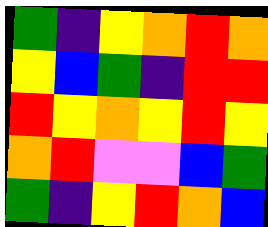[["green", "indigo", "yellow", "orange", "red", "orange"], ["yellow", "blue", "green", "indigo", "red", "red"], ["red", "yellow", "orange", "yellow", "red", "yellow"], ["orange", "red", "violet", "violet", "blue", "green"], ["green", "indigo", "yellow", "red", "orange", "blue"]]